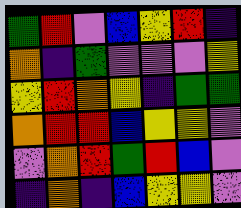[["green", "red", "violet", "blue", "yellow", "red", "indigo"], ["orange", "indigo", "green", "violet", "violet", "violet", "yellow"], ["yellow", "red", "orange", "yellow", "indigo", "green", "green"], ["orange", "red", "red", "blue", "yellow", "yellow", "violet"], ["violet", "orange", "red", "green", "red", "blue", "violet"], ["indigo", "orange", "indigo", "blue", "yellow", "yellow", "violet"]]